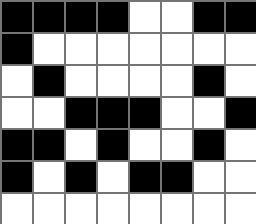[["black", "black", "black", "black", "white", "white", "black", "black"], ["black", "white", "white", "white", "white", "white", "white", "white"], ["white", "black", "white", "white", "white", "white", "black", "white"], ["white", "white", "black", "black", "black", "white", "white", "black"], ["black", "black", "white", "black", "white", "white", "black", "white"], ["black", "white", "black", "white", "black", "black", "white", "white"], ["white", "white", "white", "white", "white", "white", "white", "white"]]